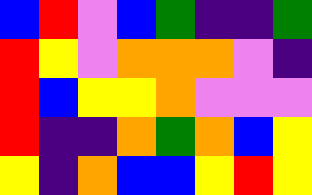[["blue", "red", "violet", "blue", "green", "indigo", "indigo", "green"], ["red", "yellow", "violet", "orange", "orange", "orange", "violet", "indigo"], ["red", "blue", "yellow", "yellow", "orange", "violet", "violet", "violet"], ["red", "indigo", "indigo", "orange", "green", "orange", "blue", "yellow"], ["yellow", "indigo", "orange", "blue", "blue", "yellow", "red", "yellow"]]